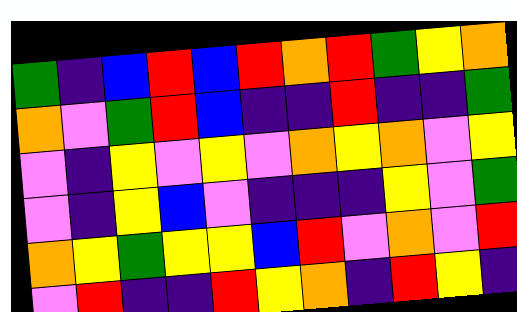[["green", "indigo", "blue", "red", "blue", "red", "orange", "red", "green", "yellow", "orange"], ["orange", "violet", "green", "red", "blue", "indigo", "indigo", "red", "indigo", "indigo", "green"], ["violet", "indigo", "yellow", "violet", "yellow", "violet", "orange", "yellow", "orange", "violet", "yellow"], ["violet", "indigo", "yellow", "blue", "violet", "indigo", "indigo", "indigo", "yellow", "violet", "green"], ["orange", "yellow", "green", "yellow", "yellow", "blue", "red", "violet", "orange", "violet", "red"], ["violet", "red", "indigo", "indigo", "red", "yellow", "orange", "indigo", "red", "yellow", "indigo"]]